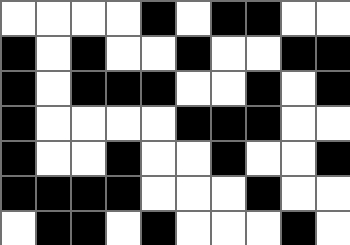[["white", "white", "white", "white", "black", "white", "black", "black", "white", "white"], ["black", "white", "black", "white", "white", "black", "white", "white", "black", "black"], ["black", "white", "black", "black", "black", "white", "white", "black", "white", "black"], ["black", "white", "white", "white", "white", "black", "black", "black", "white", "white"], ["black", "white", "white", "black", "white", "white", "black", "white", "white", "black"], ["black", "black", "black", "black", "white", "white", "white", "black", "white", "white"], ["white", "black", "black", "white", "black", "white", "white", "white", "black", "white"]]